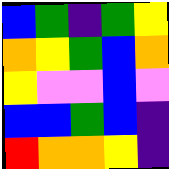[["blue", "green", "indigo", "green", "yellow"], ["orange", "yellow", "green", "blue", "orange"], ["yellow", "violet", "violet", "blue", "violet"], ["blue", "blue", "green", "blue", "indigo"], ["red", "orange", "orange", "yellow", "indigo"]]